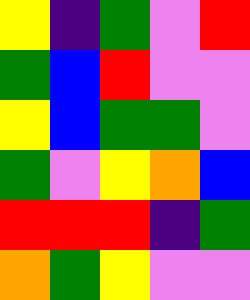[["yellow", "indigo", "green", "violet", "red"], ["green", "blue", "red", "violet", "violet"], ["yellow", "blue", "green", "green", "violet"], ["green", "violet", "yellow", "orange", "blue"], ["red", "red", "red", "indigo", "green"], ["orange", "green", "yellow", "violet", "violet"]]